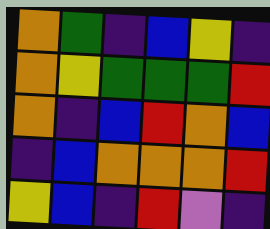[["orange", "green", "indigo", "blue", "yellow", "indigo"], ["orange", "yellow", "green", "green", "green", "red"], ["orange", "indigo", "blue", "red", "orange", "blue"], ["indigo", "blue", "orange", "orange", "orange", "red"], ["yellow", "blue", "indigo", "red", "violet", "indigo"]]